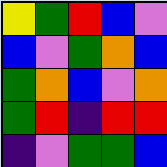[["yellow", "green", "red", "blue", "violet"], ["blue", "violet", "green", "orange", "blue"], ["green", "orange", "blue", "violet", "orange"], ["green", "red", "indigo", "red", "red"], ["indigo", "violet", "green", "green", "blue"]]